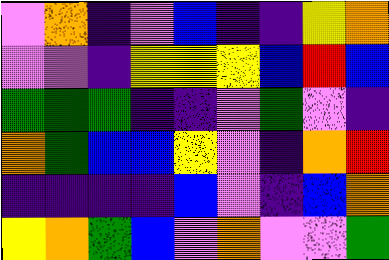[["violet", "orange", "indigo", "violet", "blue", "indigo", "indigo", "yellow", "orange"], ["violet", "violet", "indigo", "yellow", "yellow", "yellow", "blue", "red", "blue"], ["green", "green", "green", "indigo", "indigo", "violet", "green", "violet", "indigo"], ["orange", "green", "blue", "blue", "yellow", "violet", "indigo", "orange", "red"], ["indigo", "indigo", "indigo", "indigo", "blue", "violet", "indigo", "blue", "orange"], ["yellow", "orange", "green", "blue", "violet", "orange", "violet", "violet", "green"]]